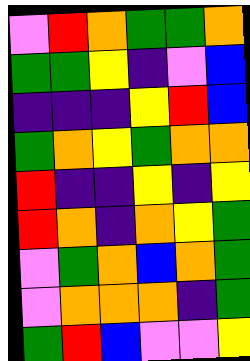[["violet", "red", "orange", "green", "green", "orange"], ["green", "green", "yellow", "indigo", "violet", "blue"], ["indigo", "indigo", "indigo", "yellow", "red", "blue"], ["green", "orange", "yellow", "green", "orange", "orange"], ["red", "indigo", "indigo", "yellow", "indigo", "yellow"], ["red", "orange", "indigo", "orange", "yellow", "green"], ["violet", "green", "orange", "blue", "orange", "green"], ["violet", "orange", "orange", "orange", "indigo", "green"], ["green", "red", "blue", "violet", "violet", "yellow"]]